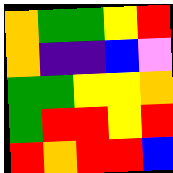[["orange", "green", "green", "yellow", "red"], ["orange", "indigo", "indigo", "blue", "violet"], ["green", "green", "yellow", "yellow", "orange"], ["green", "red", "red", "yellow", "red"], ["red", "orange", "red", "red", "blue"]]